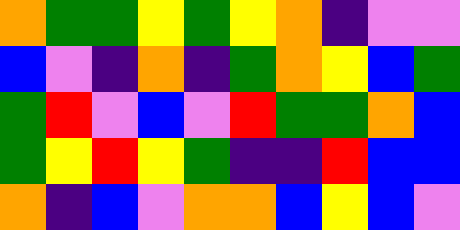[["orange", "green", "green", "yellow", "green", "yellow", "orange", "indigo", "violet", "violet"], ["blue", "violet", "indigo", "orange", "indigo", "green", "orange", "yellow", "blue", "green"], ["green", "red", "violet", "blue", "violet", "red", "green", "green", "orange", "blue"], ["green", "yellow", "red", "yellow", "green", "indigo", "indigo", "red", "blue", "blue"], ["orange", "indigo", "blue", "violet", "orange", "orange", "blue", "yellow", "blue", "violet"]]